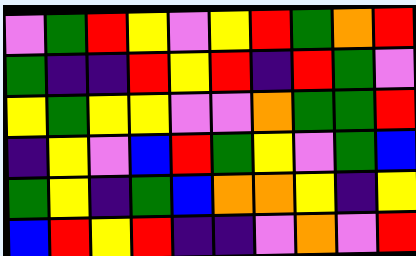[["violet", "green", "red", "yellow", "violet", "yellow", "red", "green", "orange", "red"], ["green", "indigo", "indigo", "red", "yellow", "red", "indigo", "red", "green", "violet"], ["yellow", "green", "yellow", "yellow", "violet", "violet", "orange", "green", "green", "red"], ["indigo", "yellow", "violet", "blue", "red", "green", "yellow", "violet", "green", "blue"], ["green", "yellow", "indigo", "green", "blue", "orange", "orange", "yellow", "indigo", "yellow"], ["blue", "red", "yellow", "red", "indigo", "indigo", "violet", "orange", "violet", "red"]]